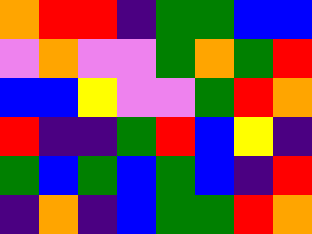[["orange", "red", "red", "indigo", "green", "green", "blue", "blue"], ["violet", "orange", "violet", "violet", "green", "orange", "green", "red"], ["blue", "blue", "yellow", "violet", "violet", "green", "red", "orange"], ["red", "indigo", "indigo", "green", "red", "blue", "yellow", "indigo"], ["green", "blue", "green", "blue", "green", "blue", "indigo", "red"], ["indigo", "orange", "indigo", "blue", "green", "green", "red", "orange"]]